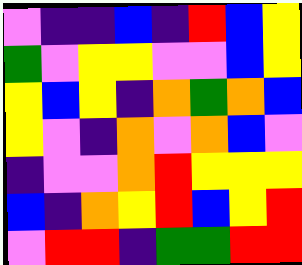[["violet", "indigo", "indigo", "blue", "indigo", "red", "blue", "yellow"], ["green", "violet", "yellow", "yellow", "violet", "violet", "blue", "yellow"], ["yellow", "blue", "yellow", "indigo", "orange", "green", "orange", "blue"], ["yellow", "violet", "indigo", "orange", "violet", "orange", "blue", "violet"], ["indigo", "violet", "violet", "orange", "red", "yellow", "yellow", "yellow"], ["blue", "indigo", "orange", "yellow", "red", "blue", "yellow", "red"], ["violet", "red", "red", "indigo", "green", "green", "red", "red"]]